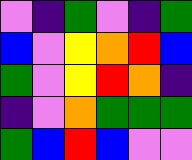[["violet", "indigo", "green", "violet", "indigo", "green"], ["blue", "violet", "yellow", "orange", "red", "blue"], ["green", "violet", "yellow", "red", "orange", "indigo"], ["indigo", "violet", "orange", "green", "green", "green"], ["green", "blue", "red", "blue", "violet", "violet"]]